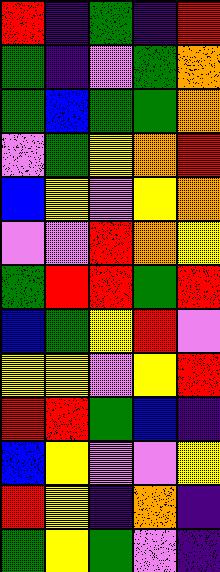[["red", "indigo", "green", "indigo", "red"], ["green", "indigo", "violet", "green", "orange"], ["green", "blue", "green", "green", "orange"], ["violet", "green", "yellow", "orange", "red"], ["blue", "yellow", "violet", "yellow", "orange"], ["violet", "violet", "red", "orange", "yellow"], ["green", "red", "red", "green", "red"], ["blue", "green", "yellow", "red", "violet"], ["yellow", "yellow", "violet", "yellow", "red"], ["red", "red", "green", "blue", "indigo"], ["blue", "yellow", "violet", "violet", "yellow"], ["red", "yellow", "indigo", "orange", "indigo"], ["green", "yellow", "green", "violet", "indigo"]]